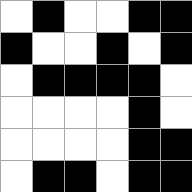[["white", "black", "white", "white", "black", "black"], ["black", "white", "white", "black", "white", "black"], ["white", "black", "black", "black", "black", "white"], ["white", "white", "white", "white", "black", "white"], ["white", "white", "white", "white", "black", "black"], ["white", "black", "black", "white", "black", "black"]]